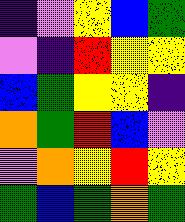[["indigo", "violet", "yellow", "blue", "green"], ["violet", "indigo", "red", "yellow", "yellow"], ["blue", "green", "yellow", "yellow", "indigo"], ["orange", "green", "red", "blue", "violet"], ["violet", "orange", "yellow", "red", "yellow"], ["green", "blue", "green", "orange", "green"]]